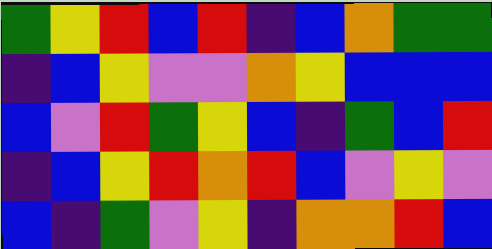[["green", "yellow", "red", "blue", "red", "indigo", "blue", "orange", "green", "green"], ["indigo", "blue", "yellow", "violet", "violet", "orange", "yellow", "blue", "blue", "blue"], ["blue", "violet", "red", "green", "yellow", "blue", "indigo", "green", "blue", "red"], ["indigo", "blue", "yellow", "red", "orange", "red", "blue", "violet", "yellow", "violet"], ["blue", "indigo", "green", "violet", "yellow", "indigo", "orange", "orange", "red", "blue"]]